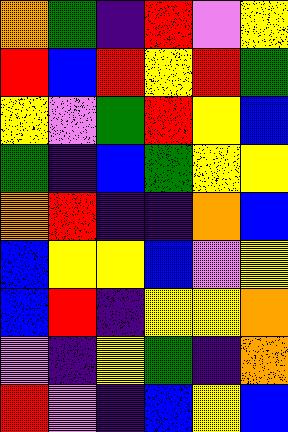[["orange", "green", "indigo", "red", "violet", "yellow"], ["red", "blue", "red", "yellow", "red", "green"], ["yellow", "violet", "green", "red", "yellow", "blue"], ["green", "indigo", "blue", "green", "yellow", "yellow"], ["orange", "red", "indigo", "indigo", "orange", "blue"], ["blue", "yellow", "yellow", "blue", "violet", "yellow"], ["blue", "red", "indigo", "yellow", "yellow", "orange"], ["violet", "indigo", "yellow", "green", "indigo", "orange"], ["red", "violet", "indigo", "blue", "yellow", "blue"]]